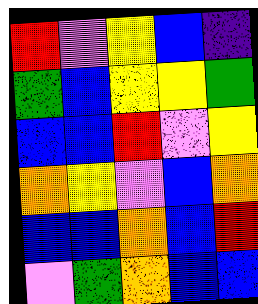[["red", "violet", "yellow", "blue", "indigo"], ["green", "blue", "yellow", "yellow", "green"], ["blue", "blue", "red", "violet", "yellow"], ["orange", "yellow", "violet", "blue", "orange"], ["blue", "blue", "orange", "blue", "red"], ["violet", "green", "orange", "blue", "blue"]]